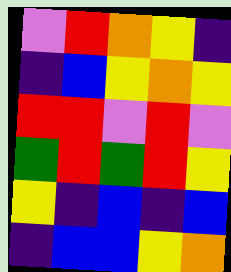[["violet", "red", "orange", "yellow", "indigo"], ["indigo", "blue", "yellow", "orange", "yellow"], ["red", "red", "violet", "red", "violet"], ["green", "red", "green", "red", "yellow"], ["yellow", "indigo", "blue", "indigo", "blue"], ["indigo", "blue", "blue", "yellow", "orange"]]